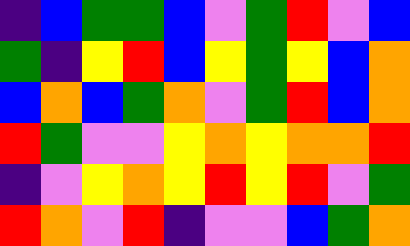[["indigo", "blue", "green", "green", "blue", "violet", "green", "red", "violet", "blue"], ["green", "indigo", "yellow", "red", "blue", "yellow", "green", "yellow", "blue", "orange"], ["blue", "orange", "blue", "green", "orange", "violet", "green", "red", "blue", "orange"], ["red", "green", "violet", "violet", "yellow", "orange", "yellow", "orange", "orange", "red"], ["indigo", "violet", "yellow", "orange", "yellow", "red", "yellow", "red", "violet", "green"], ["red", "orange", "violet", "red", "indigo", "violet", "violet", "blue", "green", "orange"]]